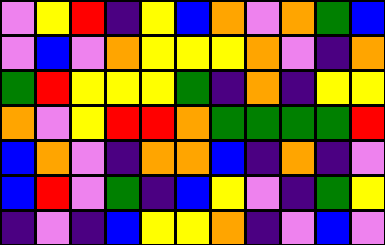[["violet", "yellow", "red", "indigo", "yellow", "blue", "orange", "violet", "orange", "green", "blue"], ["violet", "blue", "violet", "orange", "yellow", "yellow", "yellow", "orange", "violet", "indigo", "orange"], ["green", "red", "yellow", "yellow", "yellow", "green", "indigo", "orange", "indigo", "yellow", "yellow"], ["orange", "violet", "yellow", "red", "red", "orange", "green", "green", "green", "green", "red"], ["blue", "orange", "violet", "indigo", "orange", "orange", "blue", "indigo", "orange", "indigo", "violet"], ["blue", "red", "violet", "green", "indigo", "blue", "yellow", "violet", "indigo", "green", "yellow"], ["indigo", "violet", "indigo", "blue", "yellow", "yellow", "orange", "indigo", "violet", "blue", "violet"]]